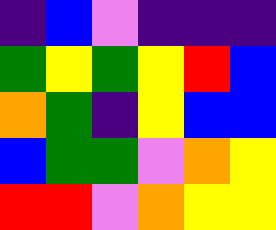[["indigo", "blue", "violet", "indigo", "indigo", "indigo"], ["green", "yellow", "green", "yellow", "red", "blue"], ["orange", "green", "indigo", "yellow", "blue", "blue"], ["blue", "green", "green", "violet", "orange", "yellow"], ["red", "red", "violet", "orange", "yellow", "yellow"]]